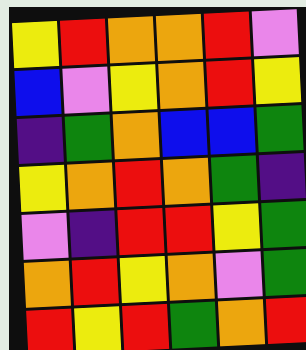[["yellow", "red", "orange", "orange", "red", "violet"], ["blue", "violet", "yellow", "orange", "red", "yellow"], ["indigo", "green", "orange", "blue", "blue", "green"], ["yellow", "orange", "red", "orange", "green", "indigo"], ["violet", "indigo", "red", "red", "yellow", "green"], ["orange", "red", "yellow", "orange", "violet", "green"], ["red", "yellow", "red", "green", "orange", "red"]]